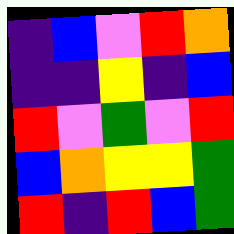[["indigo", "blue", "violet", "red", "orange"], ["indigo", "indigo", "yellow", "indigo", "blue"], ["red", "violet", "green", "violet", "red"], ["blue", "orange", "yellow", "yellow", "green"], ["red", "indigo", "red", "blue", "green"]]